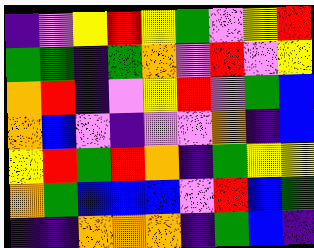[["indigo", "violet", "yellow", "red", "yellow", "green", "violet", "yellow", "red"], ["green", "green", "indigo", "green", "orange", "violet", "red", "violet", "yellow"], ["orange", "red", "indigo", "violet", "yellow", "red", "violet", "green", "blue"], ["orange", "blue", "violet", "indigo", "violet", "violet", "orange", "indigo", "blue"], ["yellow", "red", "green", "red", "orange", "indigo", "green", "yellow", "yellow"], ["orange", "green", "blue", "blue", "blue", "violet", "red", "blue", "green"], ["indigo", "indigo", "orange", "orange", "orange", "indigo", "green", "blue", "indigo"]]